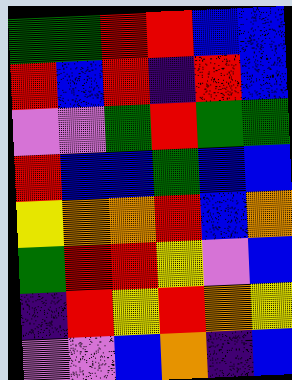[["green", "green", "red", "red", "blue", "blue"], ["red", "blue", "red", "indigo", "red", "blue"], ["violet", "violet", "green", "red", "green", "green"], ["red", "blue", "blue", "green", "blue", "blue"], ["yellow", "orange", "orange", "red", "blue", "orange"], ["green", "red", "red", "yellow", "violet", "blue"], ["indigo", "red", "yellow", "red", "orange", "yellow"], ["violet", "violet", "blue", "orange", "indigo", "blue"]]